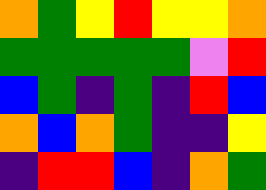[["orange", "green", "yellow", "red", "yellow", "yellow", "orange"], ["green", "green", "green", "green", "green", "violet", "red"], ["blue", "green", "indigo", "green", "indigo", "red", "blue"], ["orange", "blue", "orange", "green", "indigo", "indigo", "yellow"], ["indigo", "red", "red", "blue", "indigo", "orange", "green"]]